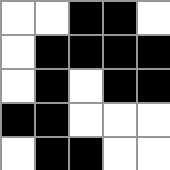[["white", "white", "black", "black", "white"], ["white", "black", "black", "black", "black"], ["white", "black", "white", "black", "black"], ["black", "black", "white", "white", "white"], ["white", "black", "black", "white", "white"]]